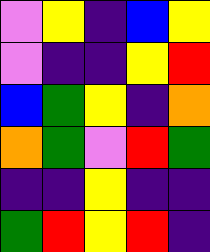[["violet", "yellow", "indigo", "blue", "yellow"], ["violet", "indigo", "indigo", "yellow", "red"], ["blue", "green", "yellow", "indigo", "orange"], ["orange", "green", "violet", "red", "green"], ["indigo", "indigo", "yellow", "indigo", "indigo"], ["green", "red", "yellow", "red", "indigo"]]